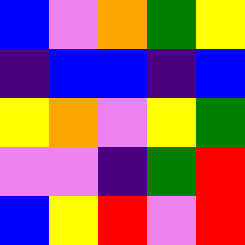[["blue", "violet", "orange", "green", "yellow"], ["indigo", "blue", "blue", "indigo", "blue"], ["yellow", "orange", "violet", "yellow", "green"], ["violet", "violet", "indigo", "green", "red"], ["blue", "yellow", "red", "violet", "red"]]